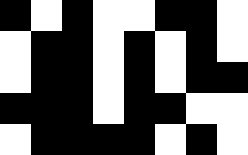[["black", "white", "black", "white", "white", "black", "black", "white"], ["white", "black", "black", "white", "black", "white", "black", "white"], ["white", "black", "black", "white", "black", "white", "black", "black"], ["black", "black", "black", "white", "black", "black", "white", "white"], ["white", "black", "black", "black", "black", "white", "black", "white"]]